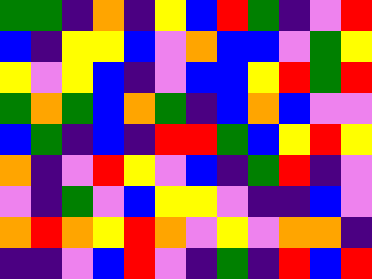[["green", "green", "indigo", "orange", "indigo", "yellow", "blue", "red", "green", "indigo", "violet", "red"], ["blue", "indigo", "yellow", "yellow", "blue", "violet", "orange", "blue", "blue", "violet", "green", "yellow"], ["yellow", "violet", "yellow", "blue", "indigo", "violet", "blue", "blue", "yellow", "red", "green", "red"], ["green", "orange", "green", "blue", "orange", "green", "indigo", "blue", "orange", "blue", "violet", "violet"], ["blue", "green", "indigo", "blue", "indigo", "red", "red", "green", "blue", "yellow", "red", "yellow"], ["orange", "indigo", "violet", "red", "yellow", "violet", "blue", "indigo", "green", "red", "indigo", "violet"], ["violet", "indigo", "green", "violet", "blue", "yellow", "yellow", "violet", "indigo", "indigo", "blue", "violet"], ["orange", "red", "orange", "yellow", "red", "orange", "violet", "yellow", "violet", "orange", "orange", "indigo"], ["indigo", "indigo", "violet", "blue", "red", "violet", "indigo", "green", "indigo", "red", "blue", "red"]]